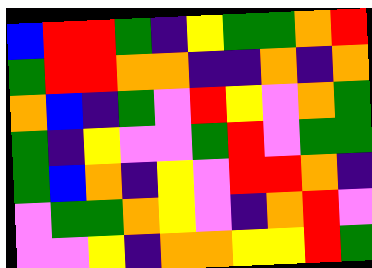[["blue", "red", "red", "green", "indigo", "yellow", "green", "green", "orange", "red"], ["green", "red", "red", "orange", "orange", "indigo", "indigo", "orange", "indigo", "orange"], ["orange", "blue", "indigo", "green", "violet", "red", "yellow", "violet", "orange", "green"], ["green", "indigo", "yellow", "violet", "violet", "green", "red", "violet", "green", "green"], ["green", "blue", "orange", "indigo", "yellow", "violet", "red", "red", "orange", "indigo"], ["violet", "green", "green", "orange", "yellow", "violet", "indigo", "orange", "red", "violet"], ["violet", "violet", "yellow", "indigo", "orange", "orange", "yellow", "yellow", "red", "green"]]